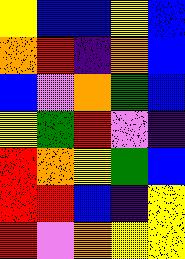[["yellow", "blue", "blue", "yellow", "blue"], ["orange", "red", "indigo", "orange", "blue"], ["blue", "violet", "orange", "green", "blue"], ["yellow", "green", "red", "violet", "indigo"], ["red", "orange", "yellow", "green", "blue"], ["red", "red", "blue", "indigo", "yellow"], ["red", "violet", "orange", "yellow", "yellow"]]